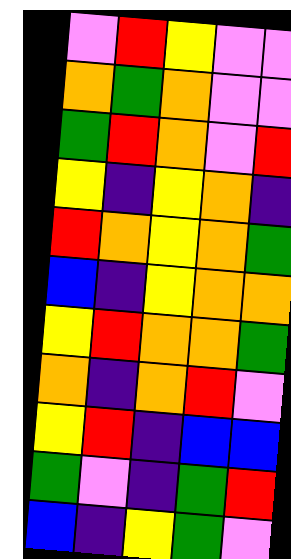[["violet", "red", "yellow", "violet", "violet"], ["orange", "green", "orange", "violet", "violet"], ["green", "red", "orange", "violet", "red"], ["yellow", "indigo", "yellow", "orange", "indigo"], ["red", "orange", "yellow", "orange", "green"], ["blue", "indigo", "yellow", "orange", "orange"], ["yellow", "red", "orange", "orange", "green"], ["orange", "indigo", "orange", "red", "violet"], ["yellow", "red", "indigo", "blue", "blue"], ["green", "violet", "indigo", "green", "red"], ["blue", "indigo", "yellow", "green", "violet"]]